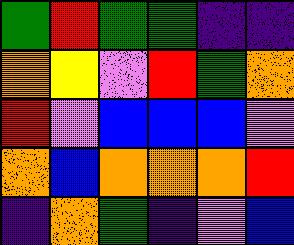[["green", "red", "green", "green", "indigo", "indigo"], ["orange", "yellow", "violet", "red", "green", "orange"], ["red", "violet", "blue", "blue", "blue", "violet"], ["orange", "blue", "orange", "orange", "orange", "red"], ["indigo", "orange", "green", "indigo", "violet", "blue"]]